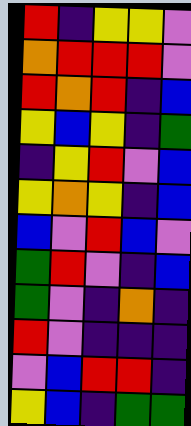[["red", "indigo", "yellow", "yellow", "violet"], ["orange", "red", "red", "red", "violet"], ["red", "orange", "red", "indigo", "blue"], ["yellow", "blue", "yellow", "indigo", "green"], ["indigo", "yellow", "red", "violet", "blue"], ["yellow", "orange", "yellow", "indigo", "blue"], ["blue", "violet", "red", "blue", "violet"], ["green", "red", "violet", "indigo", "blue"], ["green", "violet", "indigo", "orange", "indigo"], ["red", "violet", "indigo", "indigo", "indigo"], ["violet", "blue", "red", "red", "indigo"], ["yellow", "blue", "indigo", "green", "green"]]